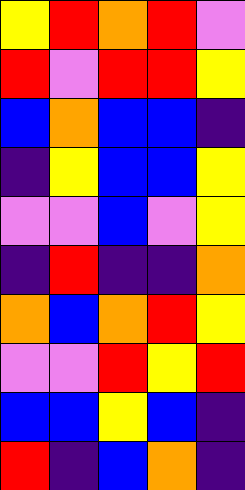[["yellow", "red", "orange", "red", "violet"], ["red", "violet", "red", "red", "yellow"], ["blue", "orange", "blue", "blue", "indigo"], ["indigo", "yellow", "blue", "blue", "yellow"], ["violet", "violet", "blue", "violet", "yellow"], ["indigo", "red", "indigo", "indigo", "orange"], ["orange", "blue", "orange", "red", "yellow"], ["violet", "violet", "red", "yellow", "red"], ["blue", "blue", "yellow", "blue", "indigo"], ["red", "indigo", "blue", "orange", "indigo"]]